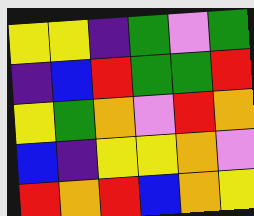[["yellow", "yellow", "indigo", "green", "violet", "green"], ["indigo", "blue", "red", "green", "green", "red"], ["yellow", "green", "orange", "violet", "red", "orange"], ["blue", "indigo", "yellow", "yellow", "orange", "violet"], ["red", "orange", "red", "blue", "orange", "yellow"]]